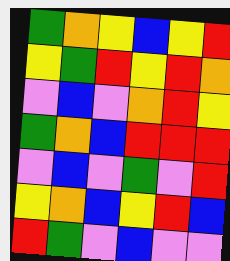[["green", "orange", "yellow", "blue", "yellow", "red"], ["yellow", "green", "red", "yellow", "red", "orange"], ["violet", "blue", "violet", "orange", "red", "yellow"], ["green", "orange", "blue", "red", "red", "red"], ["violet", "blue", "violet", "green", "violet", "red"], ["yellow", "orange", "blue", "yellow", "red", "blue"], ["red", "green", "violet", "blue", "violet", "violet"]]